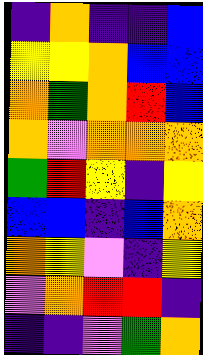[["indigo", "orange", "indigo", "indigo", "blue"], ["yellow", "yellow", "orange", "blue", "blue"], ["orange", "green", "orange", "red", "blue"], ["orange", "violet", "orange", "orange", "orange"], ["green", "red", "yellow", "indigo", "yellow"], ["blue", "blue", "indigo", "blue", "orange"], ["orange", "yellow", "violet", "indigo", "yellow"], ["violet", "orange", "red", "red", "indigo"], ["indigo", "indigo", "violet", "green", "orange"]]